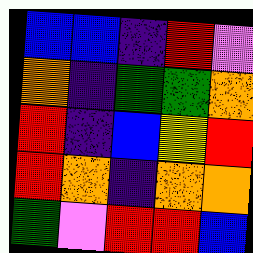[["blue", "blue", "indigo", "red", "violet"], ["orange", "indigo", "green", "green", "orange"], ["red", "indigo", "blue", "yellow", "red"], ["red", "orange", "indigo", "orange", "orange"], ["green", "violet", "red", "red", "blue"]]